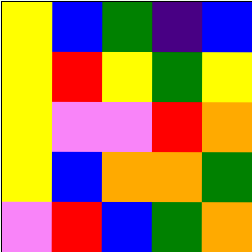[["yellow", "blue", "green", "indigo", "blue"], ["yellow", "red", "yellow", "green", "yellow"], ["yellow", "violet", "violet", "red", "orange"], ["yellow", "blue", "orange", "orange", "green"], ["violet", "red", "blue", "green", "orange"]]